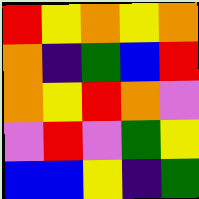[["red", "yellow", "orange", "yellow", "orange"], ["orange", "indigo", "green", "blue", "red"], ["orange", "yellow", "red", "orange", "violet"], ["violet", "red", "violet", "green", "yellow"], ["blue", "blue", "yellow", "indigo", "green"]]